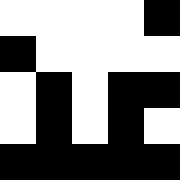[["white", "white", "white", "white", "black"], ["black", "white", "white", "white", "white"], ["white", "black", "white", "black", "black"], ["white", "black", "white", "black", "white"], ["black", "black", "black", "black", "black"]]